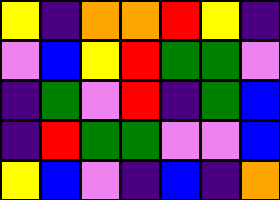[["yellow", "indigo", "orange", "orange", "red", "yellow", "indigo"], ["violet", "blue", "yellow", "red", "green", "green", "violet"], ["indigo", "green", "violet", "red", "indigo", "green", "blue"], ["indigo", "red", "green", "green", "violet", "violet", "blue"], ["yellow", "blue", "violet", "indigo", "blue", "indigo", "orange"]]